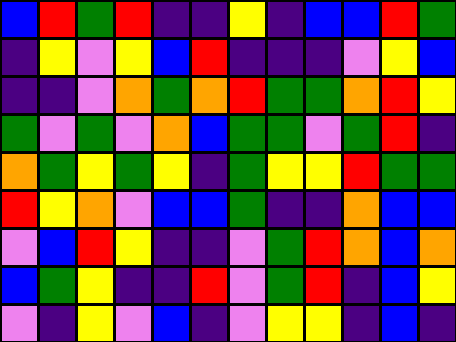[["blue", "red", "green", "red", "indigo", "indigo", "yellow", "indigo", "blue", "blue", "red", "green"], ["indigo", "yellow", "violet", "yellow", "blue", "red", "indigo", "indigo", "indigo", "violet", "yellow", "blue"], ["indigo", "indigo", "violet", "orange", "green", "orange", "red", "green", "green", "orange", "red", "yellow"], ["green", "violet", "green", "violet", "orange", "blue", "green", "green", "violet", "green", "red", "indigo"], ["orange", "green", "yellow", "green", "yellow", "indigo", "green", "yellow", "yellow", "red", "green", "green"], ["red", "yellow", "orange", "violet", "blue", "blue", "green", "indigo", "indigo", "orange", "blue", "blue"], ["violet", "blue", "red", "yellow", "indigo", "indigo", "violet", "green", "red", "orange", "blue", "orange"], ["blue", "green", "yellow", "indigo", "indigo", "red", "violet", "green", "red", "indigo", "blue", "yellow"], ["violet", "indigo", "yellow", "violet", "blue", "indigo", "violet", "yellow", "yellow", "indigo", "blue", "indigo"]]